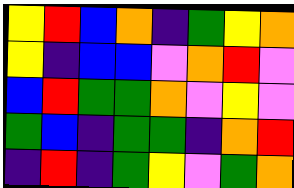[["yellow", "red", "blue", "orange", "indigo", "green", "yellow", "orange"], ["yellow", "indigo", "blue", "blue", "violet", "orange", "red", "violet"], ["blue", "red", "green", "green", "orange", "violet", "yellow", "violet"], ["green", "blue", "indigo", "green", "green", "indigo", "orange", "red"], ["indigo", "red", "indigo", "green", "yellow", "violet", "green", "orange"]]